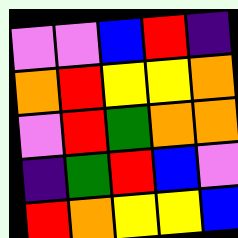[["violet", "violet", "blue", "red", "indigo"], ["orange", "red", "yellow", "yellow", "orange"], ["violet", "red", "green", "orange", "orange"], ["indigo", "green", "red", "blue", "violet"], ["red", "orange", "yellow", "yellow", "blue"]]